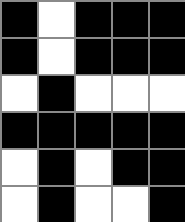[["black", "white", "black", "black", "black"], ["black", "white", "black", "black", "black"], ["white", "black", "white", "white", "white"], ["black", "black", "black", "black", "black"], ["white", "black", "white", "black", "black"], ["white", "black", "white", "white", "black"]]